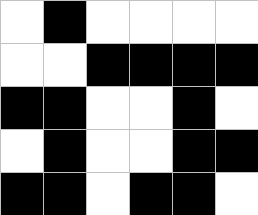[["white", "black", "white", "white", "white", "white"], ["white", "white", "black", "black", "black", "black"], ["black", "black", "white", "white", "black", "white"], ["white", "black", "white", "white", "black", "black"], ["black", "black", "white", "black", "black", "white"]]